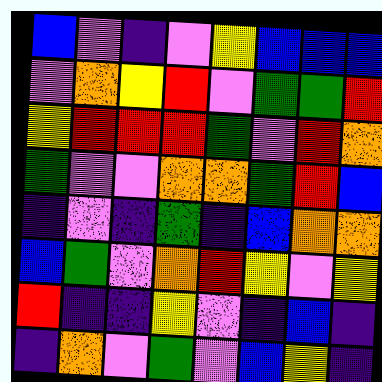[["blue", "violet", "indigo", "violet", "yellow", "blue", "blue", "blue"], ["violet", "orange", "yellow", "red", "violet", "green", "green", "red"], ["yellow", "red", "red", "red", "green", "violet", "red", "orange"], ["green", "violet", "violet", "orange", "orange", "green", "red", "blue"], ["indigo", "violet", "indigo", "green", "indigo", "blue", "orange", "orange"], ["blue", "green", "violet", "orange", "red", "yellow", "violet", "yellow"], ["red", "indigo", "indigo", "yellow", "violet", "indigo", "blue", "indigo"], ["indigo", "orange", "violet", "green", "violet", "blue", "yellow", "indigo"]]